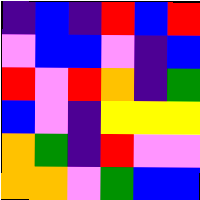[["indigo", "blue", "indigo", "red", "blue", "red"], ["violet", "blue", "blue", "violet", "indigo", "blue"], ["red", "violet", "red", "orange", "indigo", "green"], ["blue", "violet", "indigo", "yellow", "yellow", "yellow"], ["orange", "green", "indigo", "red", "violet", "violet"], ["orange", "orange", "violet", "green", "blue", "blue"]]